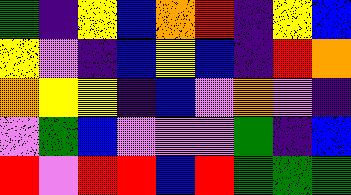[["green", "indigo", "yellow", "blue", "orange", "red", "indigo", "yellow", "blue"], ["yellow", "violet", "indigo", "blue", "yellow", "blue", "indigo", "red", "orange"], ["orange", "yellow", "yellow", "indigo", "blue", "violet", "orange", "violet", "indigo"], ["violet", "green", "blue", "violet", "violet", "violet", "green", "indigo", "blue"], ["red", "violet", "red", "red", "blue", "red", "green", "green", "green"]]